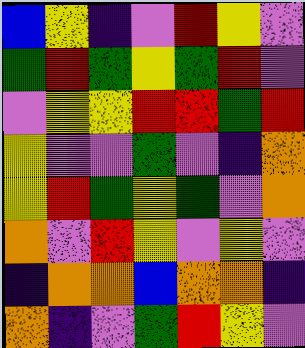[["blue", "yellow", "indigo", "violet", "red", "yellow", "violet"], ["green", "red", "green", "yellow", "green", "red", "violet"], ["violet", "yellow", "yellow", "red", "red", "green", "red"], ["yellow", "violet", "violet", "green", "violet", "indigo", "orange"], ["yellow", "red", "green", "yellow", "green", "violet", "orange"], ["orange", "violet", "red", "yellow", "violet", "yellow", "violet"], ["indigo", "orange", "orange", "blue", "orange", "orange", "indigo"], ["orange", "indigo", "violet", "green", "red", "yellow", "violet"]]